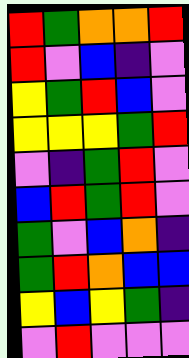[["red", "green", "orange", "orange", "red"], ["red", "violet", "blue", "indigo", "violet"], ["yellow", "green", "red", "blue", "violet"], ["yellow", "yellow", "yellow", "green", "red"], ["violet", "indigo", "green", "red", "violet"], ["blue", "red", "green", "red", "violet"], ["green", "violet", "blue", "orange", "indigo"], ["green", "red", "orange", "blue", "blue"], ["yellow", "blue", "yellow", "green", "indigo"], ["violet", "red", "violet", "violet", "violet"]]